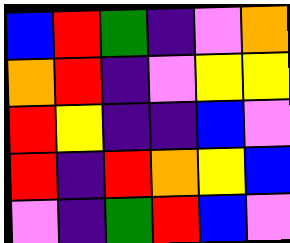[["blue", "red", "green", "indigo", "violet", "orange"], ["orange", "red", "indigo", "violet", "yellow", "yellow"], ["red", "yellow", "indigo", "indigo", "blue", "violet"], ["red", "indigo", "red", "orange", "yellow", "blue"], ["violet", "indigo", "green", "red", "blue", "violet"]]